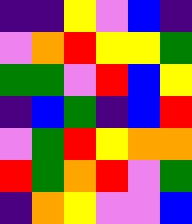[["indigo", "indigo", "yellow", "violet", "blue", "indigo"], ["violet", "orange", "red", "yellow", "yellow", "green"], ["green", "green", "violet", "red", "blue", "yellow"], ["indigo", "blue", "green", "indigo", "blue", "red"], ["violet", "green", "red", "yellow", "orange", "orange"], ["red", "green", "orange", "red", "violet", "green"], ["indigo", "orange", "yellow", "violet", "violet", "blue"]]